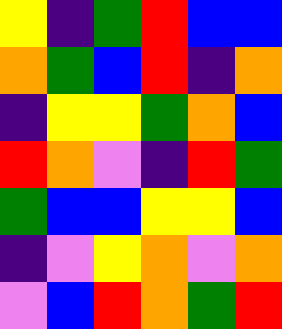[["yellow", "indigo", "green", "red", "blue", "blue"], ["orange", "green", "blue", "red", "indigo", "orange"], ["indigo", "yellow", "yellow", "green", "orange", "blue"], ["red", "orange", "violet", "indigo", "red", "green"], ["green", "blue", "blue", "yellow", "yellow", "blue"], ["indigo", "violet", "yellow", "orange", "violet", "orange"], ["violet", "blue", "red", "orange", "green", "red"]]